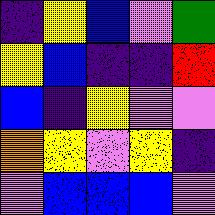[["indigo", "yellow", "blue", "violet", "green"], ["yellow", "blue", "indigo", "indigo", "red"], ["blue", "indigo", "yellow", "violet", "violet"], ["orange", "yellow", "violet", "yellow", "indigo"], ["violet", "blue", "blue", "blue", "violet"]]